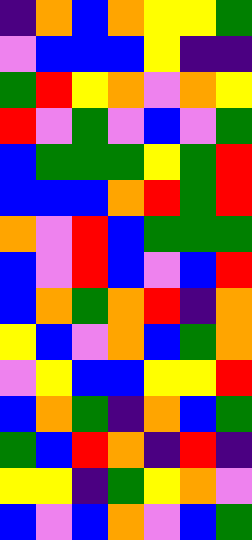[["indigo", "orange", "blue", "orange", "yellow", "yellow", "green"], ["violet", "blue", "blue", "blue", "yellow", "indigo", "indigo"], ["green", "red", "yellow", "orange", "violet", "orange", "yellow"], ["red", "violet", "green", "violet", "blue", "violet", "green"], ["blue", "green", "green", "green", "yellow", "green", "red"], ["blue", "blue", "blue", "orange", "red", "green", "red"], ["orange", "violet", "red", "blue", "green", "green", "green"], ["blue", "violet", "red", "blue", "violet", "blue", "red"], ["blue", "orange", "green", "orange", "red", "indigo", "orange"], ["yellow", "blue", "violet", "orange", "blue", "green", "orange"], ["violet", "yellow", "blue", "blue", "yellow", "yellow", "red"], ["blue", "orange", "green", "indigo", "orange", "blue", "green"], ["green", "blue", "red", "orange", "indigo", "red", "indigo"], ["yellow", "yellow", "indigo", "green", "yellow", "orange", "violet"], ["blue", "violet", "blue", "orange", "violet", "blue", "green"]]